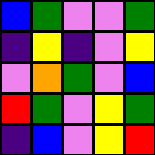[["blue", "green", "violet", "violet", "green"], ["indigo", "yellow", "indigo", "violet", "yellow"], ["violet", "orange", "green", "violet", "blue"], ["red", "green", "violet", "yellow", "green"], ["indigo", "blue", "violet", "yellow", "red"]]